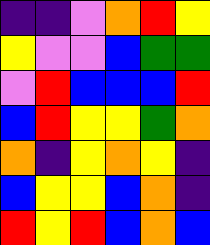[["indigo", "indigo", "violet", "orange", "red", "yellow"], ["yellow", "violet", "violet", "blue", "green", "green"], ["violet", "red", "blue", "blue", "blue", "red"], ["blue", "red", "yellow", "yellow", "green", "orange"], ["orange", "indigo", "yellow", "orange", "yellow", "indigo"], ["blue", "yellow", "yellow", "blue", "orange", "indigo"], ["red", "yellow", "red", "blue", "orange", "blue"]]